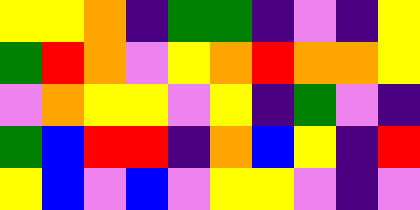[["yellow", "yellow", "orange", "indigo", "green", "green", "indigo", "violet", "indigo", "yellow"], ["green", "red", "orange", "violet", "yellow", "orange", "red", "orange", "orange", "yellow"], ["violet", "orange", "yellow", "yellow", "violet", "yellow", "indigo", "green", "violet", "indigo"], ["green", "blue", "red", "red", "indigo", "orange", "blue", "yellow", "indigo", "red"], ["yellow", "blue", "violet", "blue", "violet", "yellow", "yellow", "violet", "indigo", "violet"]]